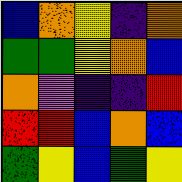[["blue", "orange", "yellow", "indigo", "orange"], ["green", "green", "yellow", "orange", "blue"], ["orange", "violet", "indigo", "indigo", "red"], ["red", "red", "blue", "orange", "blue"], ["green", "yellow", "blue", "green", "yellow"]]